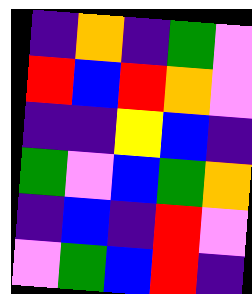[["indigo", "orange", "indigo", "green", "violet"], ["red", "blue", "red", "orange", "violet"], ["indigo", "indigo", "yellow", "blue", "indigo"], ["green", "violet", "blue", "green", "orange"], ["indigo", "blue", "indigo", "red", "violet"], ["violet", "green", "blue", "red", "indigo"]]